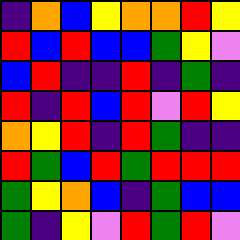[["indigo", "orange", "blue", "yellow", "orange", "orange", "red", "yellow"], ["red", "blue", "red", "blue", "blue", "green", "yellow", "violet"], ["blue", "red", "indigo", "indigo", "red", "indigo", "green", "indigo"], ["red", "indigo", "red", "blue", "red", "violet", "red", "yellow"], ["orange", "yellow", "red", "indigo", "red", "green", "indigo", "indigo"], ["red", "green", "blue", "red", "green", "red", "red", "red"], ["green", "yellow", "orange", "blue", "indigo", "green", "blue", "blue"], ["green", "indigo", "yellow", "violet", "red", "green", "red", "violet"]]